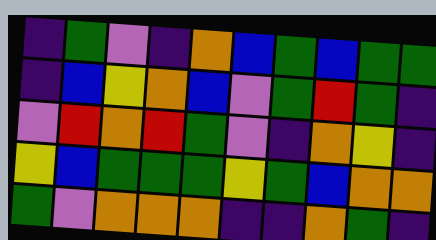[["indigo", "green", "violet", "indigo", "orange", "blue", "green", "blue", "green", "green"], ["indigo", "blue", "yellow", "orange", "blue", "violet", "green", "red", "green", "indigo"], ["violet", "red", "orange", "red", "green", "violet", "indigo", "orange", "yellow", "indigo"], ["yellow", "blue", "green", "green", "green", "yellow", "green", "blue", "orange", "orange"], ["green", "violet", "orange", "orange", "orange", "indigo", "indigo", "orange", "green", "indigo"]]